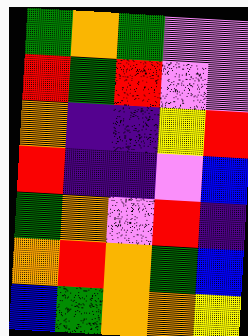[["green", "orange", "green", "violet", "violet"], ["red", "green", "red", "violet", "violet"], ["orange", "indigo", "indigo", "yellow", "red"], ["red", "indigo", "indigo", "violet", "blue"], ["green", "orange", "violet", "red", "indigo"], ["orange", "red", "orange", "green", "blue"], ["blue", "green", "orange", "orange", "yellow"]]